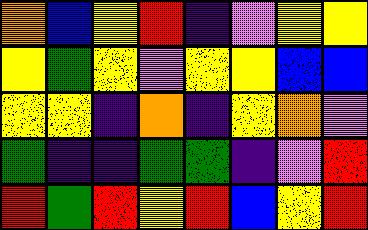[["orange", "blue", "yellow", "red", "indigo", "violet", "yellow", "yellow"], ["yellow", "green", "yellow", "violet", "yellow", "yellow", "blue", "blue"], ["yellow", "yellow", "indigo", "orange", "indigo", "yellow", "orange", "violet"], ["green", "indigo", "indigo", "green", "green", "indigo", "violet", "red"], ["red", "green", "red", "yellow", "red", "blue", "yellow", "red"]]